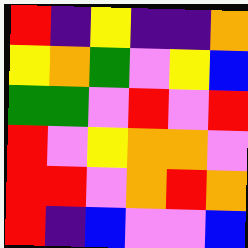[["red", "indigo", "yellow", "indigo", "indigo", "orange"], ["yellow", "orange", "green", "violet", "yellow", "blue"], ["green", "green", "violet", "red", "violet", "red"], ["red", "violet", "yellow", "orange", "orange", "violet"], ["red", "red", "violet", "orange", "red", "orange"], ["red", "indigo", "blue", "violet", "violet", "blue"]]